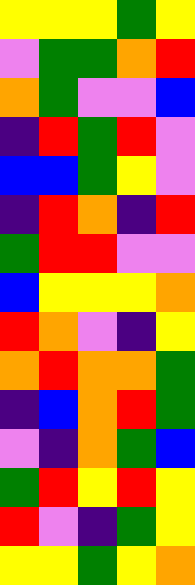[["yellow", "yellow", "yellow", "green", "yellow"], ["violet", "green", "green", "orange", "red"], ["orange", "green", "violet", "violet", "blue"], ["indigo", "red", "green", "red", "violet"], ["blue", "blue", "green", "yellow", "violet"], ["indigo", "red", "orange", "indigo", "red"], ["green", "red", "red", "violet", "violet"], ["blue", "yellow", "yellow", "yellow", "orange"], ["red", "orange", "violet", "indigo", "yellow"], ["orange", "red", "orange", "orange", "green"], ["indigo", "blue", "orange", "red", "green"], ["violet", "indigo", "orange", "green", "blue"], ["green", "red", "yellow", "red", "yellow"], ["red", "violet", "indigo", "green", "yellow"], ["yellow", "yellow", "green", "yellow", "orange"]]